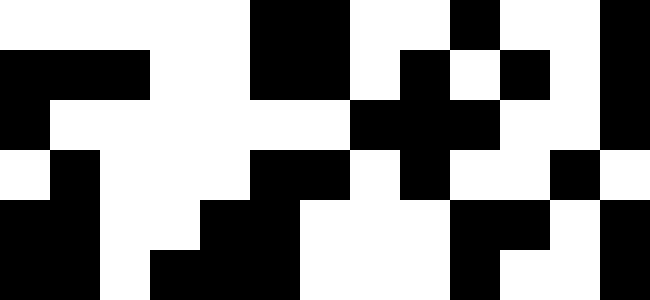[["white", "white", "white", "white", "white", "black", "black", "white", "white", "black", "white", "white", "black"], ["black", "black", "black", "white", "white", "black", "black", "white", "black", "white", "black", "white", "black"], ["black", "white", "white", "white", "white", "white", "white", "black", "black", "black", "white", "white", "black"], ["white", "black", "white", "white", "white", "black", "black", "white", "black", "white", "white", "black", "white"], ["black", "black", "white", "white", "black", "black", "white", "white", "white", "black", "black", "white", "black"], ["black", "black", "white", "black", "black", "black", "white", "white", "white", "black", "white", "white", "black"]]